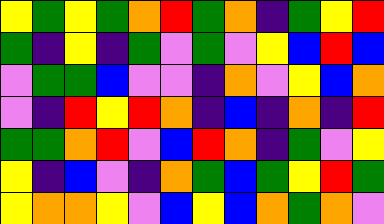[["yellow", "green", "yellow", "green", "orange", "red", "green", "orange", "indigo", "green", "yellow", "red"], ["green", "indigo", "yellow", "indigo", "green", "violet", "green", "violet", "yellow", "blue", "red", "blue"], ["violet", "green", "green", "blue", "violet", "violet", "indigo", "orange", "violet", "yellow", "blue", "orange"], ["violet", "indigo", "red", "yellow", "red", "orange", "indigo", "blue", "indigo", "orange", "indigo", "red"], ["green", "green", "orange", "red", "violet", "blue", "red", "orange", "indigo", "green", "violet", "yellow"], ["yellow", "indigo", "blue", "violet", "indigo", "orange", "green", "blue", "green", "yellow", "red", "green"], ["yellow", "orange", "orange", "yellow", "violet", "blue", "yellow", "blue", "orange", "green", "orange", "violet"]]